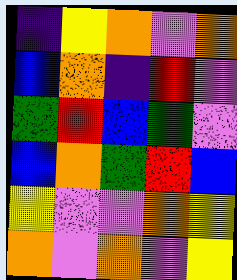[["indigo", "yellow", "orange", "violet", "orange"], ["blue", "orange", "indigo", "red", "violet"], ["green", "red", "blue", "green", "violet"], ["blue", "orange", "green", "red", "blue"], ["yellow", "violet", "violet", "orange", "yellow"], ["orange", "violet", "orange", "violet", "yellow"]]